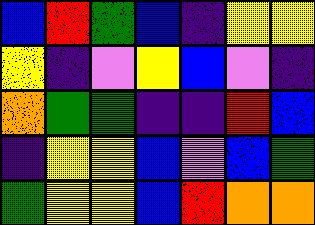[["blue", "red", "green", "blue", "indigo", "yellow", "yellow"], ["yellow", "indigo", "violet", "yellow", "blue", "violet", "indigo"], ["orange", "green", "green", "indigo", "indigo", "red", "blue"], ["indigo", "yellow", "yellow", "blue", "violet", "blue", "green"], ["green", "yellow", "yellow", "blue", "red", "orange", "orange"]]